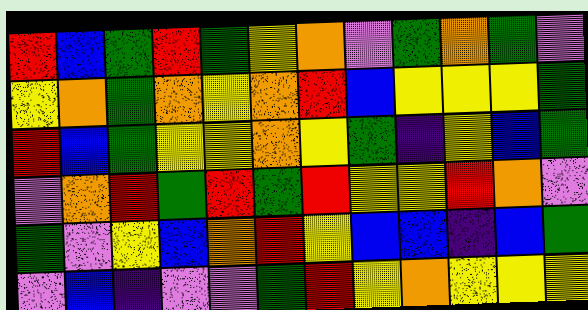[["red", "blue", "green", "red", "green", "yellow", "orange", "violet", "green", "orange", "green", "violet"], ["yellow", "orange", "green", "orange", "yellow", "orange", "red", "blue", "yellow", "yellow", "yellow", "green"], ["red", "blue", "green", "yellow", "yellow", "orange", "yellow", "green", "indigo", "yellow", "blue", "green"], ["violet", "orange", "red", "green", "red", "green", "red", "yellow", "yellow", "red", "orange", "violet"], ["green", "violet", "yellow", "blue", "orange", "red", "yellow", "blue", "blue", "indigo", "blue", "green"], ["violet", "blue", "indigo", "violet", "violet", "green", "red", "yellow", "orange", "yellow", "yellow", "yellow"]]